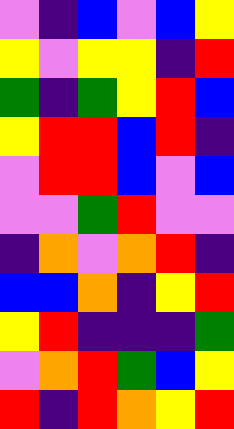[["violet", "indigo", "blue", "violet", "blue", "yellow"], ["yellow", "violet", "yellow", "yellow", "indigo", "red"], ["green", "indigo", "green", "yellow", "red", "blue"], ["yellow", "red", "red", "blue", "red", "indigo"], ["violet", "red", "red", "blue", "violet", "blue"], ["violet", "violet", "green", "red", "violet", "violet"], ["indigo", "orange", "violet", "orange", "red", "indigo"], ["blue", "blue", "orange", "indigo", "yellow", "red"], ["yellow", "red", "indigo", "indigo", "indigo", "green"], ["violet", "orange", "red", "green", "blue", "yellow"], ["red", "indigo", "red", "orange", "yellow", "red"]]